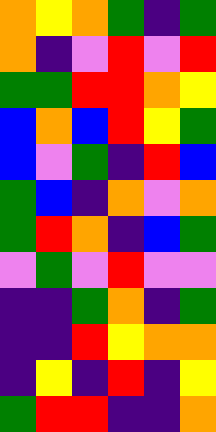[["orange", "yellow", "orange", "green", "indigo", "green"], ["orange", "indigo", "violet", "red", "violet", "red"], ["green", "green", "red", "red", "orange", "yellow"], ["blue", "orange", "blue", "red", "yellow", "green"], ["blue", "violet", "green", "indigo", "red", "blue"], ["green", "blue", "indigo", "orange", "violet", "orange"], ["green", "red", "orange", "indigo", "blue", "green"], ["violet", "green", "violet", "red", "violet", "violet"], ["indigo", "indigo", "green", "orange", "indigo", "green"], ["indigo", "indigo", "red", "yellow", "orange", "orange"], ["indigo", "yellow", "indigo", "red", "indigo", "yellow"], ["green", "red", "red", "indigo", "indigo", "orange"]]